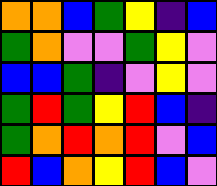[["orange", "orange", "blue", "green", "yellow", "indigo", "blue"], ["green", "orange", "violet", "violet", "green", "yellow", "violet"], ["blue", "blue", "green", "indigo", "violet", "yellow", "violet"], ["green", "red", "green", "yellow", "red", "blue", "indigo"], ["green", "orange", "red", "orange", "red", "violet", "blue"], ["red", "blue", "orange", "yellow", "red", "blue", "violet"]]